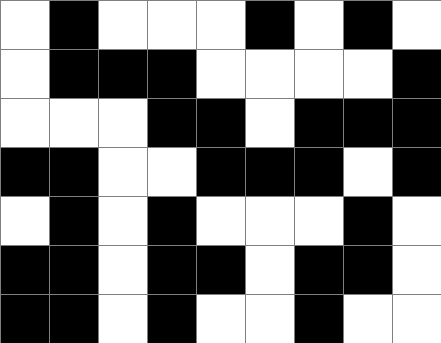[["white", "black", "white", "white", "white", "black", "white", "black", "white"], ["white", "black", "black", "black", "white", "white", "white", "white", "black"], ["white", "white", "white", "black", "black", "white", "black", "black", "black"], ["black", "black", "white", "white", "black", "black", "black", "white", "black"], ["white", "black", "white", "black", "white", "white", "white", "black", "white"], ["black", "black", "white", "black", "black", "white", "black", "black", "white"], ["black", "black", "white", "black", "white", "white", "black", "white", "white"]]